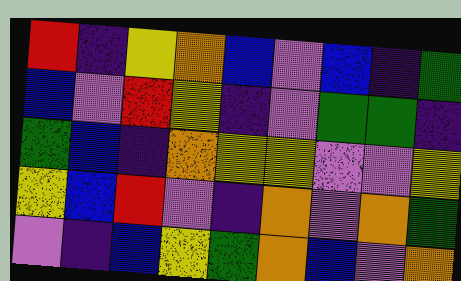[["red", "indigo", "yellow", "orange", "blue", "violet", "blue", "indigo", "green"], ["blue", "violet", "red", "yellow", "indigo", "violet", "green", "green", "indigo"], ["green", "blue", "indigo", "orange", "yellow", "yellow", "violet", "violet", "yellow"], ["yellow", "blue", "red", "violet", "indigo", "orange", "violet", "orange", "green"], ["violet", "indigo", "blue", "yellow", "green", "orange", "blue", "violet", "orange"]]